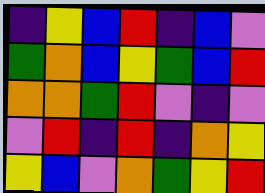[["indigo", "yellow", "blue", "red", "indigo", "blue", "violet"], ["green", "orange", "blue", "yellow", "green", "blue", "red"], ["orange", "orange", "green", "red", "violet", "indigo", "violet"], ["violet", "red", "indigo", "red", "indigo", "orange", "yellow"], ["yellow", "blue", "violet", "orange", "green", "yellow", "red"]]